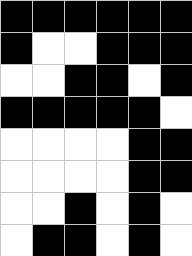[["black", "black", "black", "black", "black", "black"], ["black", "white", "white", "black", "black", "black"], ["white", "white", "black", "black", "white", "black"], ["black", "black", "black", "black", "black", "white"], ["white", "white", "white", "white", "black", "black"], ["white", "white", "white", "white", "black", "black"], ["white", "white", "black", "white", "black", "white"], ["white", "black", "black", "white", "black", "white"]]